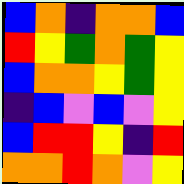[["blue", "orange", "indigo", "orange", "orange", "blue"], ["red", "yellow", "green", "orange", "green", "yellow"], ["blue", "orange", "orange", "yellow", "green", "yellow"], ["indigo", "blue", "violet", "blue", "violet", "yellow"], ["blue", "red", "red", "yellow", "indigo", "red"], ["orange", "orange", "red", "orange", "violet", "yellow"]]